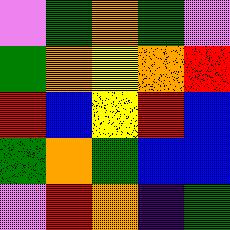[["violet", "green", "orange", "green", "violet"], ["green", "orange", "yellow", "orange", "red"], ["red", "blue", "yellow", "red", "blue"], ["green", "orange", "green", "blue", "blue"], ["violet", "red", "orange", "indigo", "green"]]